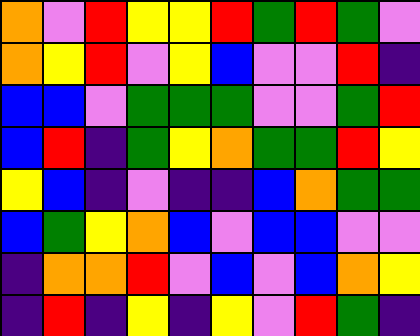[["orange", "violet", "red", "yellow", "yellow", "red", "green", "red", "green", "violet"], ["orange", "yellow", "red", "violet", "yellow", "blue", "violet", "violet", "red", "indigo"], ["blue", "blue", "violet", "green", "green", "green", "violet", "violet", "green", "red"], ["blue", "red", "indigo", "green", "yellow", "orange", "green", "green", "red", "yellow"], ["yellow", "blue", "indigo", "violet", "indigo", "indigo", "blue", "orange", "green", "green"], ["blue", "green", "yellow", "orange", "blue", "violet", "blue", "blue", "violet", "violet"], ["indigo", "orange", "orange", "red", "violet", "blue", "violet", "blue", "orange", "yellow"], ["indigo", "red", "indigo", "yellow", "indigo", "yellow", "violet", "red", "green", "indigo"]]